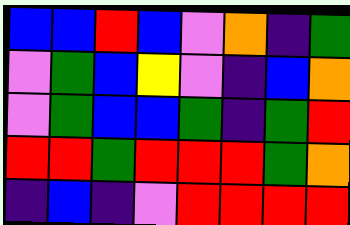[["blue", "blue", "red", "blue", "violet", "orange", "indigo", "green"], ["violet", "green", "blue", "yellow", "violet", "indigo", "blue", "orange"], ["violet", "green", "blue", "blue", "green", "indigo", "green", "red"], ["red", "red", "green", "red", "red", "red", "green", "orange"], ["indigo", "blue", "indigo", "violet", "red", "red", "red", "red"]]